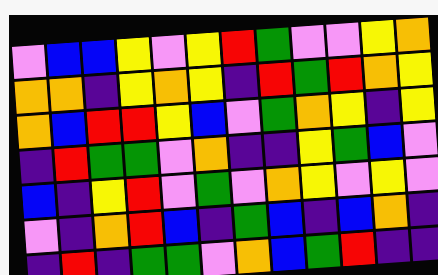[["violet", "blue", "blue", "yellow", "violet", "yellow", "red", "green", "violet", "violet", "yellow", "orange"], ["orange", "orange", "indigo", "yellow", "orange", "yellow", "indigo", "red", "green", "red", "orange", "yellow"], ["orange", "blue", "red", "red", "yellow", "blue", "violet", "green", "orange", "yellow", "indigo", "yellow"], ["indigo", "red", "green", "green", "violet", "orange", "indigo", "indigo", "yellow", "green", "blue", "violet"], ["blue", "indigo", "yellow", "red", "violet", "green", "violet", "orange", "yellow", "violet", "yellow", "violet"], ["violet", "indigo", "orange", "red", "blue", "indigo", "green", "blue", "indigo", "blue", "orange", "indigo"], ["indigo", "red", "indigo", "green", "green", "violet", "orange", "blue", "green", "red", "indigo", "indigo"]]